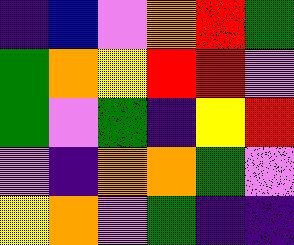[["indigo", "blue", "violet", "orange", "red", "green"], ["green", "orange", "yellow", "red", "red", "violet"], ["green", "violet", "green", "indigo", "yellow", "red"], ["violet", "indigo", "orange", "orange", "green", "violet"], ["yellow", "orange", "violet", "green", "indigo", "indigo"]]